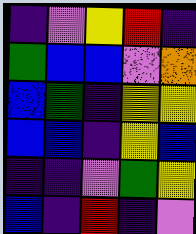[["indigo", "violet", "yellow", "red", "indigo"], ["green", "blue", "blue", "violet", "orange"], ["blue", "green", "indigo", "yellow", "yellow"], ["blue", "blue", "indigo", "yellow", "blue"], ["indigo", "indigo", "violet", "green", "yellow"], ["blue", "indigo", "red", "indigo", "violet"]]